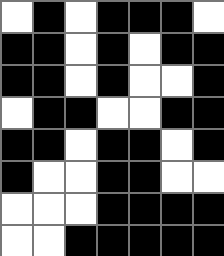[["white", "black", "white", "black", "black", "black", "white"], ["black", "black", "white", "black", "white", "black", "black"], ["black", "black", "white", "black", "white", "white", "black"], ["white", "black", "black", "white", "white", "black", "black"], ["black", "black", "white", "black", "black", "white", "black"], ["black", "white", "white", "black", "black", "white", "white"], ["white", "white", "white", "black", "black", "black", "black"], ["white", "white", "black", "black", "black", "black", "black"]]